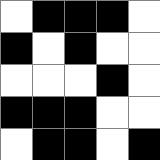[["white", "black", "black", "black", "white"], ["black", "white", "black", "white", "white"], ["white", "white", "white", "black", "white"], ["black", "black", "black", "white", "white"], ["white", "black", "black", "white", "black"]]